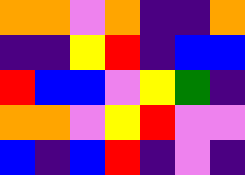[["orange", "orange", "violet", "orange", "indigo", "indigo", "orange"], ["indigo", "indigo", "yellow", "red", "indigo", "blue", "blue"], ["red", "blue", "blue", "violet", "yellow", "green", "indigo"], ["orange", "orange", "violet", "yellow", "red", "violet", "violet"], ["blue", "indigo", "blue", "red", "indigo", "violet", "indigo"]]